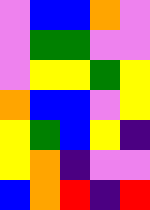[["violet", "blue", "blue", "orange", "violet"], ["violet", "green", "green", "violet", "violet"], ["violet", "yellow", "yellow", "green", "yellow"], ["orange", "blue", "blue", "violet", "yellow"], ["yellow", "green", "blue", "yellow", "indigo"], ["yellow", "orange", "indigo", "violet", "violet"], ["blue", "orange", "red", "indigo", "red"]]